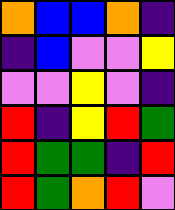[["orange", "blue", "blue", "orange", "indigo"], ["indigo", "blue", "violet", "violet", "yellow"], ["violet", "violet", "yellow", "violet", "indigo"], ["red", "indigo", "yellow", "red", "green"], ["red", "green", "green", "indigo", "red"], ["red", "green", "orange", "red", "violet"]]